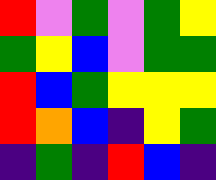[["red", "violet", "green", "violet", "green", "yellow"], ["green", "yellow", "blue", "violet", "green", "green"], ["red", "blue", "green", "yellow", "yellow", "yellow"], ["red", "orange", "blue", "indigo", "yellow", "green"], ["indigo", "green", "indigo", "red", "blue", "indigo"]]